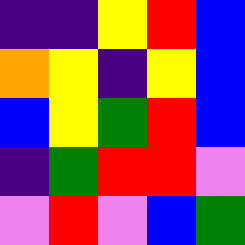[["indigo", "indigo", "yellow", "red", "blue"], ["orange", "yellow", "indigo", "yellow", "blue"], ["blue", "yellow", "green", "red", "blue"], ["indigo", "green", "red", "red", "violet"], ["violet", "red", "violet", "blue", "green"]]